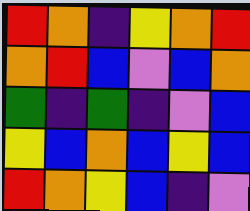[["red", "orange", "indigo", "yellow", "orange", "red"], ["orange", "red", "blue", "violet", "blue", "orange"], ["green", "indigo", "green", "indigo", "violet", "blue"], ["yellow", "blue", "orange", "blue", "yellow", "blue"], ["red", "orange", "yellow", "blue", "indigo", "violet"]]